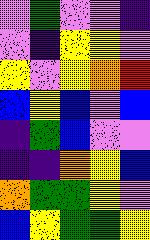[["violet", "green", "violet", "violet", "indigo"], ["violet", "indigo", "yellow", "yellow", "violet"], ["yellow", "violet", "yellow", "orange", "red"], ["blue", "yellow", "blue", "violet", "blue"], ["indigo", "green", "blue", "violet", "violet"], ["indigo", "indigo", "orange", "yellow", "blue"], ["orange", "green", "green", "yellow", "violet"], ["blue", "yellow", "green", "green", "yellow"]]